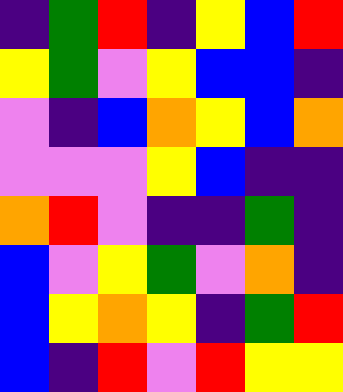[["indigo", "green", "red", "indigo", "yellow", "blue", "red"], ["yellow", "green", "violet", "yellow", "blue", "blue", "indigo"], ["violet", "indigo", "blue", "orange", "yellow", "blue", "orange"], ["violet", "violet", "violet", "yellow", "blue", "indigo", "indigo"], ["orange", "red", "violet", "indigo", "indigo", "green", "indigo"], ["blue", "violet", "yellow", "green", "violet", "orange", "indigo"], ["blue", "yellow", "orange", "yellow", "indigo", "green", "red"], ["blue", "indigo", "red", "violet", "red", "yellow", "yellow"]]